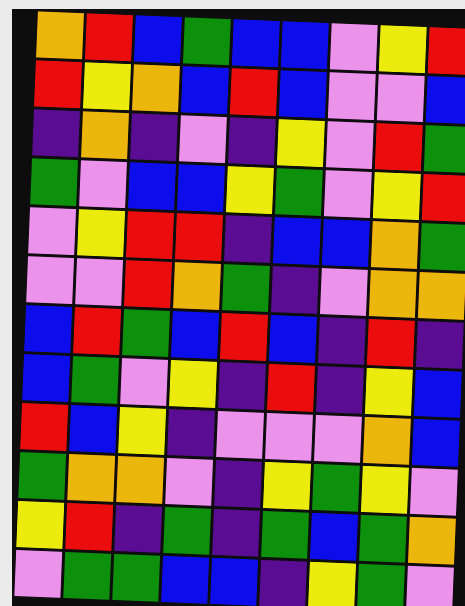[["orange", "red", "blue", "green", "blue", "blue", "violet", "yellow", "red"], ["red", "yellow", "orange", "blue", "red", "blue", "violet", "violet", "blue"], ["indigo", "orange", "indigo", "violet", "indigo", "yellow", "violet", "red", "green"], ["green", "violet", "blue", "blue", "yellow", "green", "violet", "yellow", "red"], ["violet", "yellow", "red", "red", "indigo", "blue", "blue", "orange", "green"], ["violet", "violet", "red", "orange", "green", "indigo", "violet", "orange", "orange"], ["blue", "red", "green", "blue", "red", "blue", "indigo", "red", "indigo"], ["blue", "green", "violet", "yellow", "indigo", "red", "indigo", "yellow", "blue"], ["red", "blue", "yellow", "indigo", "violet", "violet", "violet", "orange", "blue"], ["green", "orange", "orange", "violet", "indigo", "yellow", "green", "yellow", "violet"], ["yellow", "red", "indigo", "green", "indigo", "green", "blue", "green", "orange"], ["violet", "green", "green", "blue", "blue", "indigo", "yellow", "green", "violet"]]